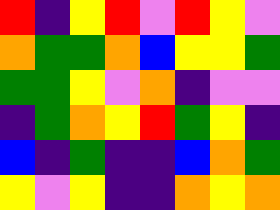[["red", "indigo", "yellow", "red", "violet", "red", "yellow", "violet"], ["orange", "green", "green", "orange", "blue", "yellow", "yellow", "green"], ["green", "green", "yellow", "violet", "orange", "indigo", "violet", "violet"], ["indigo", "green", "orange", "yellow", "red", "green", "yellow", "indigo"], ["blue", "indigo", "green", "indigo", "indigo", "blue", "orange", "green"], ["yellow", "violet", "yellow", "indigo", "indigo", "orange", "yellow", "orange"]]